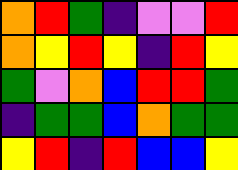[["orange", "red", "green", "indigo", "violet", "violet", "red"], ["orange", "yellow", "red", "yellow", "indigo", "red", "yellow"], ["green", "violet", "orange", "blue", "red", "red", "green"], ["indigo", "green", "green", "blue", "orange", "green", "green"], ["yellow", "red", "indigo", "red", "blue", "blue", "yellow"]]